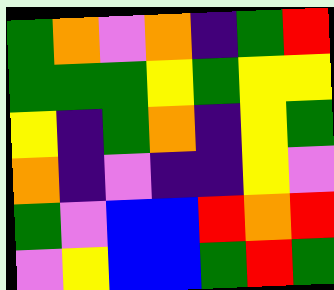[["green", "orange", "violet", "orange", "indigo", "green", "red"], ["green", "green", "green", "yellow", "green", "yellow", "yellow"], ["yellow", "indigo", "green", "orange", "indigo", "yellow", "green"], ["orange", "indigo", "violet", "indigo", "indigo", "yellow", "violet"], ["green", "violet", "blue", "blue", "red", "orange", "red"], ["violet", "yellow", "blue", "blue", "green", "red", "green"]]